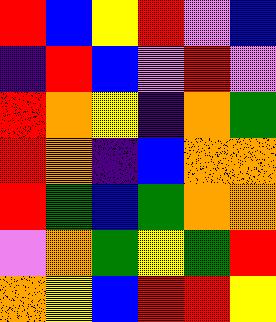[["red", "blue", "yellow", "red", "violet", "blue"], ["indigo", "red", "blue", "violet", "red", "violet"], ["red", "orange", "yellow", "indigo", "orange", "green"], ["red", "orange", "indigo", "blue", "orange", "orange"], ["red", "green", "blue", "green", "orange", "orange"], ["violet", "orange", "green", "yellow", "green", "red"], ["orange", "yellow", "blue", "red", "red", "yellow"]]